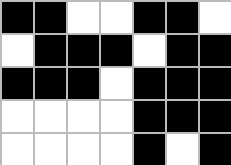[["black", "black", "white", "white", "black", "black", "white"], ["white", "black", "black", "black", "white", "black", "black"], ["black", "black", "black", "white", "black", "black", "black"], ["white", "white", "white", "white", "black", "black", "black"], ["white", "white", "white", "white", "black", "white", "black"]]